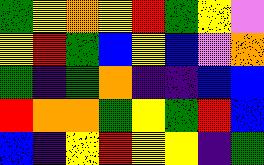[["green", "yellow", "orange", "yellow", "red", "green", "yellow", "violet"], ["yellow", "red", "green", "blue", "yellow", "blue", "violet", "orange"], ["green", "indigo", "green", "orange", "indigo", "indigo", "blue", "blue"], ["red", "orange", "orange", "green", "yellow", "green", "red", "blue"], ["blue", "indigo", "yellow", "red", "yellow", "yellow", "indigo", "green"]]